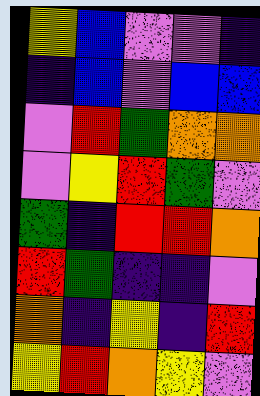[["yellow", "blue", "violet", "violet", "indigo"], ["indigo", "blue", "violet", "blue", "blue"], ["violet", "red", "green", "orange", "orange"], ["violet", "yellow", "red", "green", "violet"], ["green", "indigo", "red", "red", "orange"], ["red", "green", "indigo", "indigo", "violet"], ["orange", "indigo", "yellow", "indigo", "red"], ["yellow", "red", "orange", "yellow", "violet"]]